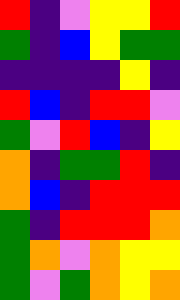[["red", "indigo", "violet", "yellow", "yellow", "red"], ["green", "indigo", "blue", "yellow", "green", "green"], ["indigo", "indigo", "indigo", "indigo", "yellow", "indigo"], ["red", "blue", "indigo", "red", "red", "violet"], ["green", "violet", "red", "blue", "indigo", "yellow"], ["orange", "indigo", "green", "green", "red", "indigo"], ["orange", "blue", "indigo", "red", "red", "red"], ["green", "indigo", "red", "red", "red", "orange"], ["green", "orange", "violet", "orange", "yellow", "yellow"], ["green", "violet", "green", "orange", "yellow", "orange"]]